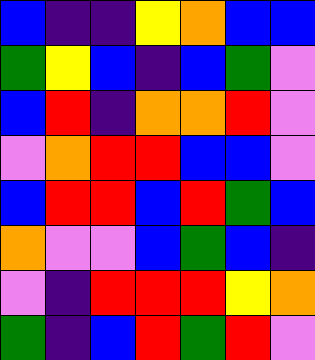[["blue", "indigo", "indigo", "yellow", "orange", "blue", "blue"], ["green", "yellow", "blue", "indigo", "blue", "green", "violet"], ["blue", "red", "indigo", "orange", "orange", "red", "violet"], ["violet", "orange", "red", "red", "blue", "blue", "violet"], ["blue", "red", "red", "blue", "red", "green", "blue"], ["orange", "violet", "violet", "blue", "green", "blue", "indigo"], ["violet", "indigo", "red", "red", "red", "yellow", "orange"], ["green", "indigo", "blue", "red", "green", "red", "violet"]]